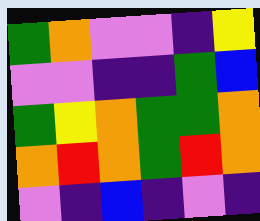[["green", "orange", "violet", "violet", "indigo", "yellow"], ["violet", "violet", "indigo", "indigo", "green", "blue"], ["green", "yellow", "orange", "green", "green", "orange"], ["orange", "red", "orange", "green", "red", "orange"], ["violet", "indigo", "blue", "indigo", "violet", "indigo"]]